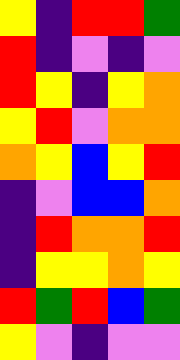[["yellow", "indigo", "red", "red", "green"], ["red", "indigo", "violet", "indigo", "violet"], ["red", "yellow", "indigo", "yellow", "orange"], ["yellow", "red", "violet", "orange", "orange"], ["orange", "yellow", "blue", "yellow", "red"], ["indigo", "violet", "blue", "blue", "orange"], ["indigo", "red", "orange", "orange", "red"], ["indigo", "yellow", "yellow", "orange", "yellow"], ["red", "green", "red", "blue", "green"], ["yellow", "violet", "indigo", "violet", "violet"]]